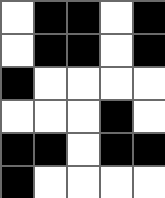[["white", "black", "black", "white", "black"], ["white", "black", "black", "white", "black"], ["black", "white", "white", "white", "white"], ["white", "white", "white", "black", "white"], ["black", "black", "white", "black", "black"], ["black", "white", "white", "white", "white"]]